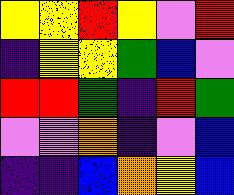[["yellow", "yellow", "red", "yellow", "violet", "red"], ["indigo", "yellow", "yellow", "green", "blue", "violet"], ["red", "red", "green", "indigo", "red", "green"], ["violet", "violet", "orange", "indigo", "violet", "blue"], ["indigo", "indigo", "blue", "orange", "yellow", "blue"]]